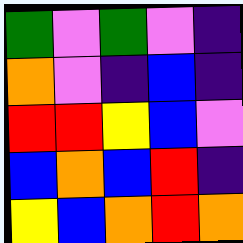[["green", "violet", "green", "violet", "indigo"], ["orange", "violet", "indigo", "blue", "indigo"], ["red", "red", "yellow", "blue", "violet"], ["blue", "orange", "blue", "red", "indigo"], ["yellow", "blue", "orange", "red", "orange"]]